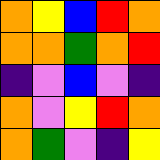[["orange", "yellow", "blue", "red", "orange"], ["orange", "orange", "green", "orange", "red"], ["indigo", "violet", "blue", "violet", "indigo"], ["orange", "violet", "yellow", "red", "orange"], ["orange", "green", "violet", "indigo", "yellow"]]